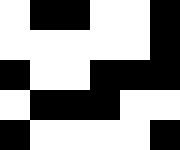[["white", "black", "black", "white", "white", "black"], ["white", "white", "white", "white", "white", "black"], ["black", "white", "white", "black", "black", "black"], ["white", "black", "black", "black", "white", "white"], ["black", "white", "white", "white", "white", "black"]]